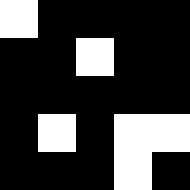[["white", "black", "black", "black", "black"], ["black", "black", "white", "black", "black"], ["black", "black", "black", "black", "black"], ["black", "white", "black", "white", "white"], ["black", "black", "black", "white", "black"]]